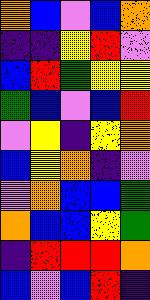[["orange", "blue", "violet", "blue", "orange"], ["indigo", "indigo", "yellow", "red", "violet"], ["blue", "red", "green", "yellow", "yellow"], ["green", "blue", "violet", "blue", "red"], ["violet", "yellow", "indigo", "yellow", "orange"], ["blue", "yellow", "orange", "indigo", "violet"], ["violet", "orange", "blue", "blue", "green"], ["orange", "blue", "blue", "yellow", "green"], ["indigo", "red", "red", "red", "orange"], ["blue", "violet", "blue", "red", "indigo"]]